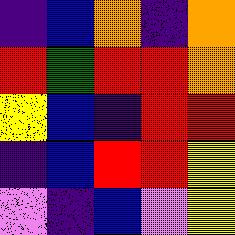[["indigo", "blue", "orange", "indigo", "orange"], ["red", "green", "red", "red", "orange"], ["yellow", "blue", "indigo", "red", "red"], ["indigo", "blue", "red", "red", "yellow"], ["violet", "indigo", "blue", "violet", "yellow"]]